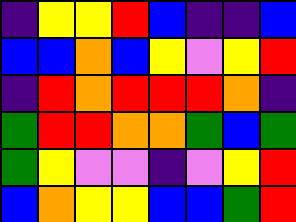[["indigo", "yellow", "yellow", "red", "blue", "indigo", "indigo", "blue"], ["blue", "blue", "orange", "blue", "yellow", "violet", "yellow", "red"], ["indigo", "red", "orange", "red", "red", "red", "orange", "indigo"], ["green", "red", "red", "orange", "orange", "green", "blue", "green"], ["green", "yellow", "violet", "violet", "indigo", "violet", "yellow", "red"], ["blue", "orange", "yellow", "yellow", "blue", "blue", "green", "red"]]